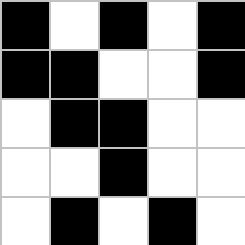[["black", "white", "black", "white", "black"], ["black", "black", "white", "white", "black"], ["white", "black", "black", "white", "white"], ["white", "white", "black", "white", "white"], ["white", "black", "white", "black", "white"]]